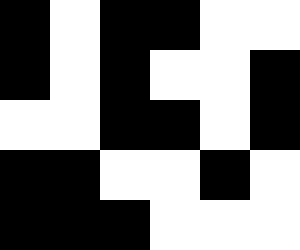[["black", "white", "black", "black", "white", "white"], ["black", "white", "black", "white", "white", "black"], ["white", "white", "black", "black", "white", "black"], ["black", "black", "white", "white", "black", "white"], ["black", "black", "black", "white", "white", "white"]]